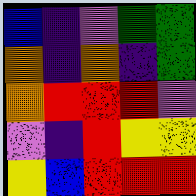[["blue", "indigo", "violet", "green", "green"], ["orange", "indigo", "orange", "indigo", "green"], ["orange", "red", "red", "red", "violet"], ["violet", "indigo", "red", "yellow", "yellow"], ["yellow", "blue", "red", "red", "red"]]